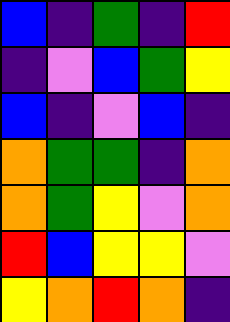[["blue", "indigo", "green", "indigo", "red"], ["indigo", "violet", "blue", "green", "yellow"], ["blue", "indigo", "violet", "blue", "indigo"], ["orange", "green", "green", "indigo", "orange"], ["orange", "green", "yellow", "violet", "orange"], ["red", "blue", "yellow", "yellow", "violet"], ["yellow", "orange", "red", "orange", "indigo"]]